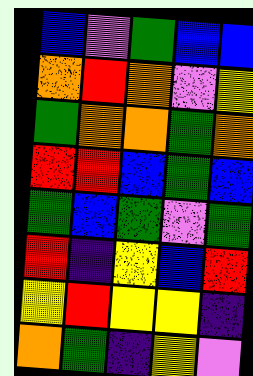[["blue", "violet", "green", "blue", "blue"], ["orange", "red", "orange", "violet", "yellow"], ["green", "orange", "orange", "green", "orange"], ["red", "red", "blue", "green", "blue"], ["green", "blue", "green", "violet", "green"], ["red", "indigo", "yellow", "blue", "red"], ["yellow", "red", "yellow", "yellow", "indigo"], ["orange", "green", "indigo", "yellow", "violet"]]